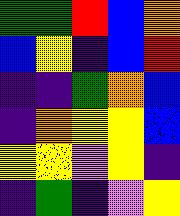[["green", "green", "red", "blue", "orange"], ["blue", "yellow", "indigo", "blue", "red"], ["indigo", "indigo", "green", "orange", "blue"], ["indigo", "orange", "yellow", "yellow", "blue"], ["yellow", "yellow", "violet", "yellow", "indigo"], ["indigo", "green", "indigo", "violet", "yellow"]]